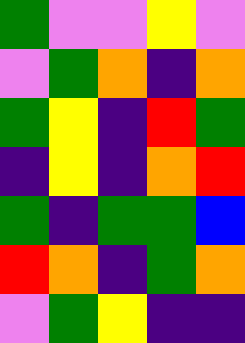[["green", "violet", "violet", "yellow", "violet"], ["violet", "green", "orange", "indigo", "orange"], ["green", "yellow", "indigo", "red", "green"], ["indigo", "yellow", "indigo", "orange", "red"], ["green", "indigo", "green", "green", "blue"], ["red", "orange", "indigo", "green", "orange"], ["violet", "green", "yellow", "indigo", "indigo"]]